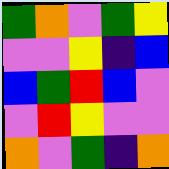[["green", "orange", "violet", "green", "yellow"], ["violet", "violet", "yellow", "indigo", "blue"], ["blue", "green", "red", "blue", "violet"], ["violet", "red", "yellow", "violet", "violet"], ["orange", "violet", "green", "indigo", "orange"]]